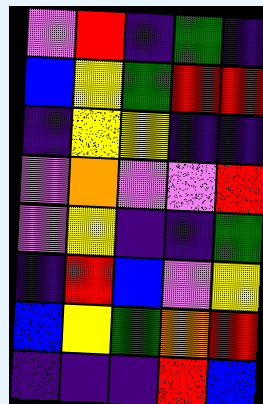[["violet", "red", "indigo", "green", "indigo"], ["blue", "yellow", "green", "red", "red"], ["indigo", "yellow", "yellow", "indigo", "indigo"], ["violet", "orange", "violet", "violet", "red"], ["violet", "yellow", "indigo", "indigo", "green"], ["indigo", "red", "blue", "violet", "yellow"], ["blue", "yellow", "green", "orange", "red"], ["indigo", "indigo", "indigo", "red", "blue"]]